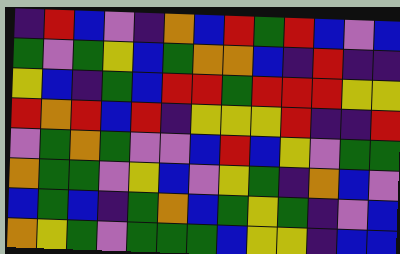[["indigo", "red", "blue", "violet", "indigo", "orange", "blue", "red", "green", "red", "blue", "violet", "blue"], ["green", "violet", "green", "yellow", "blue", "green", "orange", "orange", "blue", "indigo", "red", "indigo", "indigo"], ["yellow", "blue", "indigo", "green", "blue", "red", "red", "green", "red", "red", "red", "yellow", "yellow"], ["red", "orange", "red", "blue", "red", "indigo", "yellow", "yellow", "yellow", "red", "indigo", "indigo", "red"], ["violet", "green", "orange", "green", "violet", "violet", "blue", "red", "blue", "yellow", "violet", "green", "green"], ["orange", "green", "green", "violet", "yellow", "blue", "violet", "yellow", "green", "indigo", "orange", "blue", "violet"], ["blue", "green", "blue", "indigo", "green", "orange", "blue", "green", "yellow", "green", "indigo", "violet", "blue"], ["orange", "yellow", "green", "violet", "green", "green", "green", "blue", "yellow", "yellow", "indigo", "blue", "blue"]]